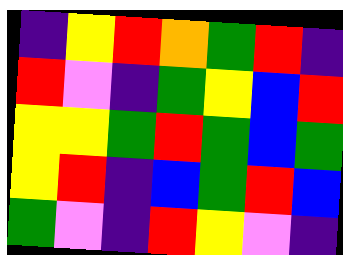[["indigo", "yellow", "red", "orange", "green", "red", "indigo"], ["red", "violet", "indigo", "green", "yellow", "blue", "red"], ["yellow", "yellow", "green", "red", "green", "blue", "green"], ["yellow", "red", "indigo", "blue", "green", "red", "blue"], ["green", "violet", "indigo", "red", "yellow", "violet", "indigo"]]